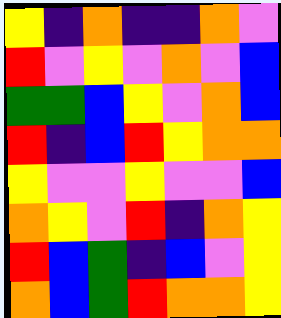[["yellow", "indigo", "orange", "indigo", "indigo", "orange", "violet"], ["red", "violet", "yellow", "violet", "orange", "violet", "blue"], ["green", "green", "blue", "yellow", "violet", "orange", "blue"], ["red", "indigo", "blue", "red", "yellow", "orange", "orange"], ["yellow", "violet", "violet", "yellow", "violet", "violet", "blue"], ["orange", "yellow", "violet", "red", "indigo", "orange", "yellow"], ["red", "blue", "green", "indigo", "blue", "violet", "yellow"], ["orange", "blue", "green", "red", "orange", "orange", "yellow"]]